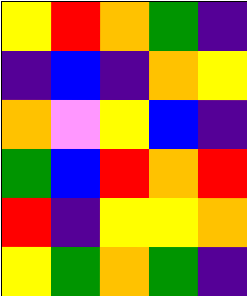[["yellow", "red", "orange", "green", "indigo"], ["indigo", "blue", "indigo", "orange", "yellow"], ["orange", "violet", "yellow", "blue", "indigo"], ["green", "blue", "red", "orange", "red"], ["red", "indigo", "yellow", "yellow", "orange"], ["yellow", "green", "orange", "green", "indigo"]]